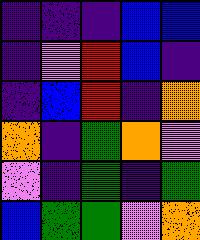[["indigo", "indigo", "indigo", "blue", "blue"], ["indigo", "violet", "red", "blue", "indigo"], ["indigo", "blue", "red", "indigo", "orange"], ["orange", "indigo", "green", "orange", "violet"], ["violet", "indigo", "green", "indigo", "green"], ["blue", "green", "green", "violet", "orange"]]